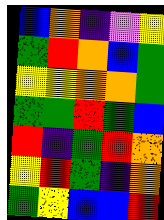[["blue", "orange", "indigo", "violet", "yellow"], ["green", "red", "orange", "blue", "green"], ["yellow", "yellow", "orange", "orange", "green"], ["green", "green", "red", "green", "blue"], ["red", "indigo", "green", "red", "orange"], ["yellow", "red", "green", "indigo", "orange"], ["green", "yellow", "blue", "blue", "red"]]